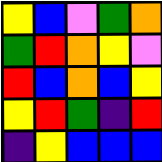[["yellow", "blue", "violet", "green", "orange"], ["green", "red", "orange", "yellow", "violet"], ["red", "blue", "orange", "blue", "yellow"], ["yellow", "red", "green", "indigo", "red"], ["indigo", "yellow", "blue", "blue", "blue"]]